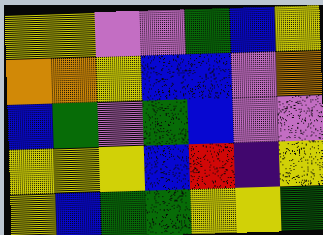[["yellow", "yellow", "violet", "violet", "green", "blue", "yellow"], ["orange", "orange", "yellow", "blue", "blue", "violet", "orange"], ["blue", "green", "violet", "green", "blue", "violet", "violet"], ["yellow", "yellow", "yellow", "blue", "red", "indigo", "yellow"], ["yellow", "blue", "green", "green", "yellow", "yellow", "green"]]